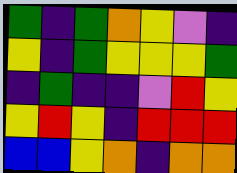[["green", "indigo", "green", "orange", "yellow", "violet", "indigo"], ["yellow", "indigo", "green", "yellow", "yellow", "yellow", "green"], ["indigo", "green", "indigo", "indigo", "violet", "red", "yellow"], ["yellow", "red", "yellow", "indigo", "red", "red", "red"], ["blue", "blue", "yellow", "orange", "indigo", "orange", "orange"]]